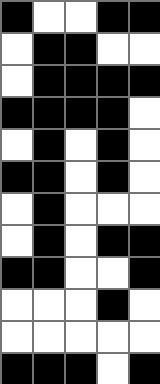[["black", "white", "white", "black", "black"], ["white", "black", "black", "white", "white"], ["white", "black", "black", "black", "black"], ["black", "black", "black", "black", "white"], ["white", "black", "white", "black", "white"], ["black", "black", "white", "black", "white"], ["white", "black", "white", "white", "white"], ["white", "black", "white", "black", "black"], ["black", "black", "white", "white", "black"], ["white", "white", "white", "black", "white"], ["white", "white", "white", "white", "white"], ["black", "black", "black", "white", "black"]]